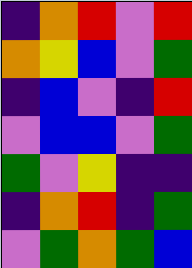[["indigo", "orange", "red", "violet", "red"], ["orange", "yellow", "blue", "violet", "green"], ["indigo", "blue", "violet", "indigo", "red"], ["violet", "blue", "blue", "violet", "green"], ["green", "violet", "yellow", "indigo", "indigo"], ["indigo", "orange", "red", "indigo", "green"], ["violet", "green", "orange", "green", "blue"]]